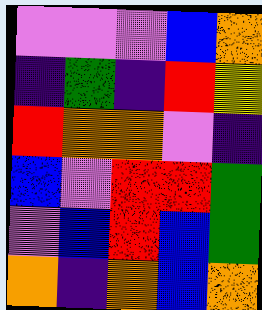[["violet", "violet", "violet", "blue", "orange"], ["indigo", "green", "indigo", "red", "yellow"], ["red", "orange", "orange", "violet", "indigo"], ["blue", "violet", "red", "red", "green"], ["violet", "blue", "red", "blue", "green"], ["orange", "indigo", "orange", "blue", "orange"]]